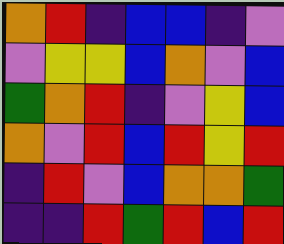[["orange", "red", "indigo", "blue", "blue", "indigo", "violet"], ["violet", "yellow", "yellow", "blue", "orange", "violet", "blue"], ["green", "orange", "red", "indigo", "violet", "yellow", "blue"], ["orange", "violet", "red", "blue", "red", "yellow", "red"], ["indigo", "red", "violet", "blue", "orange", "orange", "green"], ["indigo", "indigo", "red", "green", "red", "blue", "red"]]